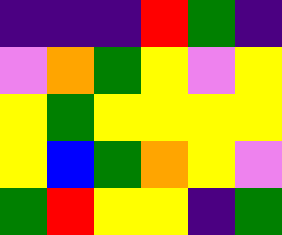[["indigo", "indigo", "indigo", "red", "green", "indigo"], ["violet", "orange", "green", "yellow", "violet", "yellow"], ["yellow", "green", "yellow", "yellow", "yellow", "yellow"], ["yellow", "blue", "green", "orange", "yellow", "violet"], ["green", "red", "yellow", "yellow", "indigo", "green"]]